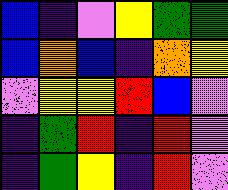[["blue", "indigo", "violet", "yellow", "green", "green"], ["blue", "orange", "blue", "indigo", "orange", "yellow"], ["violet", "yellow", "yellow", "red", "blue", "violet"], ["indigo", "green", "red", "indigo", "red", "violet"], ["indigo", "green", "yellow", "indigo", "red", "violet"]]